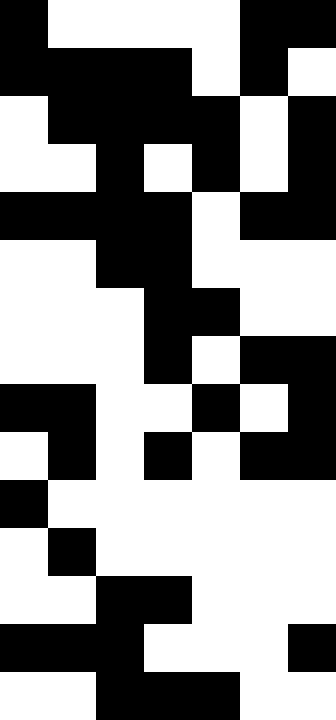[["black", "white", "white", "white", "white", "black", "black"], ["black", "black", "black", "black", "white", "black", "white"], ["white", "black", "black", "black", "black", "white", "black"], ["white", "white", "black", "white", "black", "white", "black"], ["black", "black", "black", "black", "white", "black", "black"], ["white", "white", "black", "black", "white", "white", "white"], ["white", "white", "white", "black", "black", "white", "white"], ["white", "white", "white", "black", "white", "black", "black"], ["black", "black", "white", "white", "black", "white", "black"], ["white", "black", "white", "black", "white", "black", "black"], ["black", "white", "white", "white", "white", "white", "white"], ["white", "black", "white", "white", "white", "white", "white"], ["white", "white", "black", "black", "white", "white", "white"], ["black", "black", "black", "white", "white", "white", "black"], ["white", "white", "black", "black", "black", "white", "white"]]